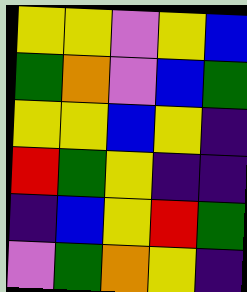[["yellow", "yellow", "violet", "yellow", "blue"], ["green", "orange", "violet", "blue", "green"], ["yellow", "yellow", "blue", "yellow", "indigo"], ["red", "green", "yellow", "indigo", "indigo"], ["indigo", "blue", "yellow", "red", "green"], ["violet", "green", "orange", "yellow", "indigo"]]